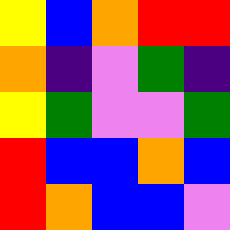[["yellow", "blue", "orange", "red", "red"], ["orange", "indigo", "violet", "green", "indigo"], ["yellow", "green", "violet", "violet", "green"], ["red", "blue", "blue", "orange", "blue"], ["red", "orange", "blue", "blue", "violet"]]